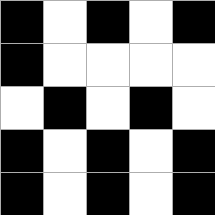[["black", "white", "black", "white", "black"], ["black", "white", "white", "white", "white"], ["white", "black", "white", "black", "white"], ["black", "white", "black", "white", "black"], ["black", "white", "black", "white", "black"]]